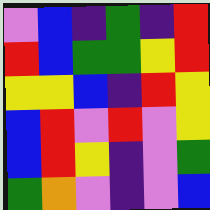[["violet", "blue", "indigo", "green", "indigo", "red"], ["red", "blue", "green", "green", "yellow", "red"], ["yellow", "yellow", "blue", "indigo", "red", "yellow"], ["blue", "red", "violet", "red", "violet", "yellow"], ["blue", "red", "yellow", "indigo", "violet", "green"], ["green", "orange", "violet", "indigo", "violet", "blue"]]